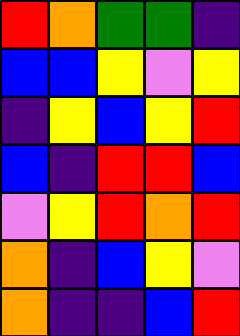[["red", "orange", "green", "green", "indigo"], ["blue", "blue", "yellow", "violet", "yellow"], ["indigo", "yellow", "blue", "yellow", "red"], ["blue", "indigo", "red", "red", "blue"], ["violet", "yellow", "red", "orange", "red"], ["orange", "indigo", "blue", "yellow", "violet"], ["orange", "indigo", "indigo", "blue", "red"]]